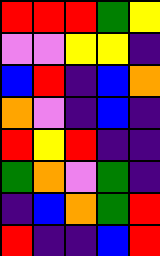[["red", "red", "red", "green", "yellow"], ["violet", "violet", "yellow", "yellow", "indigo"], ["blue", "red", "indigo", "blue", "orange"], ["orange", "violet", "indigo", "blue", "indigo"], ["red", "yellow", "red", "indigo", "indigo"], ["green", "orange", "violet", "green", "indigo"], ["indigo", "blue", "orange", "green", "red"], ["red", "indigo", "indigo", "blue", "red"]]